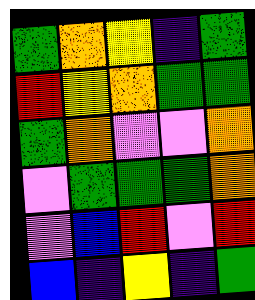[["green", "orange", "yellow", "indigo", "green"], ["red", "yellow", "orange", "green", "green"], ["green", "orange", "violet", "violet", "orange"], ["violet", "green", "green", "green", "orange"], ["violet", "blue", "red", "violet", "red"], ["blue", "indigo", "yellow", "indigo", "green"]]